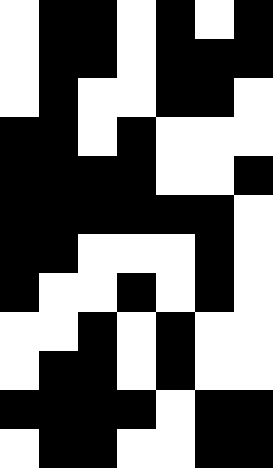[["white", "black", "black", "white", "black", "white", "black"], ["white", "black", "black", "white", "black", "black", "black"], ["white", "black", "white", "white", "black", "black", "white"], ["black", "black", "white", "black", "white", "white", "white"], ["black", "black", "black", "black", "white", "white", "black"], ["black", "black", "black", "black", "black", "black", "white"], ["black", "black", "white", "white", "white", "black", "white"], ["black", "white", "white", "black", "white", "black", "white"], ["white", "white", "black", "white", "black", "white", "white"], ["white", "black", "black", "white", "black", "white", "white"], ["black", "black", "black", "black", "white", "black", "black"], ["white", "black", "black", "white", "white", "black", "black"]]